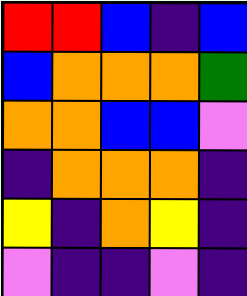[["red", "red", "blue", "indigo", "blue"], ["blue", "orange", "orange", "orange", "green"], ["orange", "orange", "blue", "blue", "violet"], ["indigo", "orange", "orange", "orange", "indigo"], ["yellow", "indigo", "orange", "yellow", "indigo"], ["violet", "indigo", "indigo", "violet", "indigo"]]